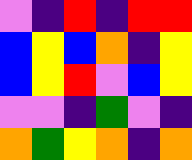[["violet", "indigo", "red", "indigo", "red", "red"], ["blue", "yellow", "blue", "orange", "indigo", "yellow"], ["blue", "yellow", "red", "violet", "blue", "yellow"], ["violet", "violet", "indigo", "green", "violet", "indigo"], ["orange", "green", "yellow", "orange", "indigo", "orange"]]